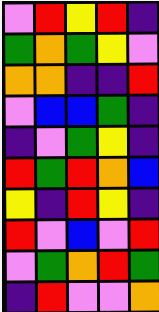[["violet", "red", "yellow", "red", "indigo"], ["green", "orange", "green", "yellow", "violet"], ["orange", "orange", "indigo", "indigo", "red"], ["violet", "blue", "blue", "green", "indigo"], ["indigo", "violet", "green", "yellow", "indigo"], ["red", "green", "red", "orange", "blue"], ["yellow", "indigo", "red", "yellow", "indigo"], ["red", "violet", "blue", "violet", "red"], ["violet", "green", "orange", "red", "green"], ["indigo", "red", "violet", "violet", "orange"]]